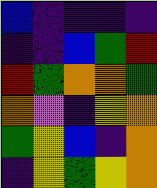[["blue", "indigo", "indigo", "indigo", "indigo"], ["indigo", "indigo", "blue", "green", "red"], ["red", "green", "orange", "orange", "green"], ["orange", "violet", "indigo", "yellow", "orange"], ["green", "yellow", "blue", "indigo", "orange"], ["indigo", "yellow", "green", "yellow", "orange"]]